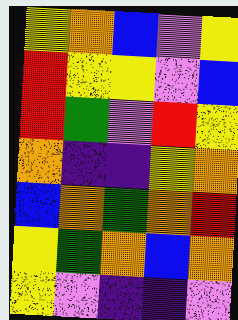[["yellow", "orange", "blue", "violet", "yellow"], ["red", "yellow", "yellow", "violet", "blue"], ["red", "green", "violet", "red", "yellow"], ["orange", "indigo", "indigo", "yellow", "orange"], ["blue", "orange", "green", "orange", "red"], ["yellow", "green", "orange", "blue", "orange"], ["yellow", "violet", "indigo", "indigo", "violet"]]